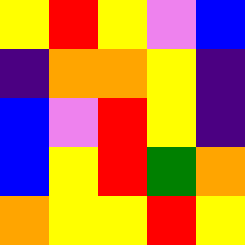[["yellow", "red", "yellow", "violet", "blue"], ["indigo", "orange", "orange", "yellow", "indigo"], ["blue", "violet", "red", "yellow", "indigo"], ["blue", "yellow", "red", "green", "orange"], ["orange", "yellow", "yellow", "red", "yellow"]]